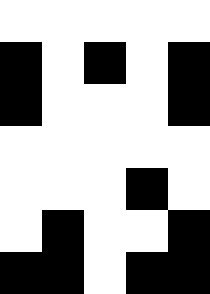[["white", "white", "white", "white", "white"], ["black", "white", "black", "white", "black"], ["black", "white", "white", "white", "black"], ["white", "white", "white", "white", "white"], ["white", "white", "white", "black", "white"], ["white", "black", "white", "white", "black"], ["black", "black", "white", "black", "black"]]